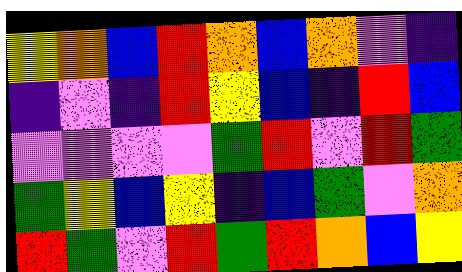[["yellow", "orange", "blue", "red", "orange", "blue", "orange", "violet", "indigo"], ["indigo", "violet", "indigo", "red", "yellow", "blue", "indigo", "red", "blue"], ["violet", "violet", "violet", "violet", "green", "red", "violet", "red", "green"], ["green", "yellow", "blue", "yellow", "indigo", "blue", "green", "violet", "orange"], ["red", "green", "violet", "red", "green", "red", "orange", "blue", "yellow"]]